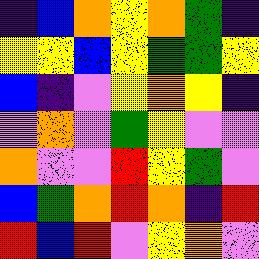[["indigo", "blue", "orange", "yellow", "orange", "green", "indigo"], ["yellow", "yellow", "blue", "yellow", "green", "green", "yellow"], ["blue", "indigo", "violet", "yellow", "orange", "yellow", "indigo"], ["violet", "orange", "violet", "green", "yellow", "violet", "violet"], ["orange", "violet", "violet", "red", "yellow", "green", "violet"], ["blue", "green", "orange", "red", "orange", "indigo", "red"], ["red", "blue", "red", "violet", "yellow", "orange", "violet"]]